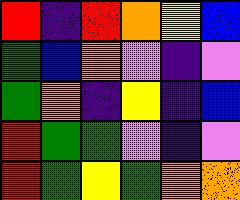[["red", "indigo", "red", "orange", "yellow", "blue"], ["green", "blue", "orange", "violet", "indigo", "violet"], ["green", "orange", "indigo", "yellow", "indigo", "blue"], ["red", "green", "green", "violet", "indigo", "violet"], ["red", "green", "yellow", "green", "orange", "orange"]]